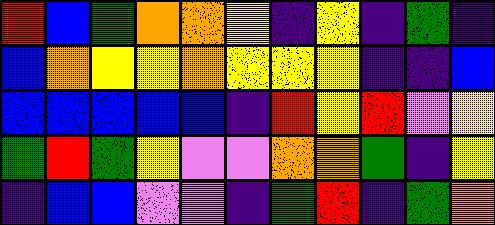[["red", "blue", "green", "orange", "orange", "yellow", "indigo", "yellow", "indigo", "green", "indigo"], ["blue", "orange", "yellow", "yellow", "orange", "yellow", "yellow", "yellow", "indigo", "indigo", "blue"], ["blue", "blue", "blue", "blue", "blue", "indigo", "red", "yellow", "red", "violet", "yellow"], ["green", "red", "green", "yellow", "violet", "violet", "orange", "orange", "green", "indigo", "yellow"], ["indigo", "blue", "blue", "violet", "violet", "indigo", "green", "red", "indigo", "green", "orange"]]